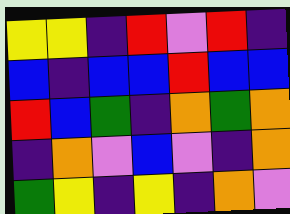[["yellow", "yellow", "indigo", "red", "violet", "red", "indigo"], ["blue", "indigo", "blue", "blue", "red", "blue", "blue"], ["red", "blue", "green", "indigo", "orange", "green", "orange"], ["indigo", "orange", "violet", "blue", "violet", "indigo", "orange"], ["green", "yellow", "indigo", "yellow", "indigo", "orange", "violet"]]